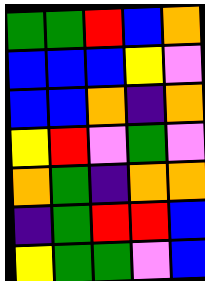[["green", "green", "red", "blue", "orange"], ["blue", "blue", "blue", "yellow", "violet"], ["blue", "blue", "orange", "indigo", "orange"], ["yellow", "red", "violet", "green", "violet"], ["orange", "green", "indigo", "orange", "orange"], ["indigo", "green", "red", "red", "blue"], ["yellow", "green", "green", "violet", "blue"]]